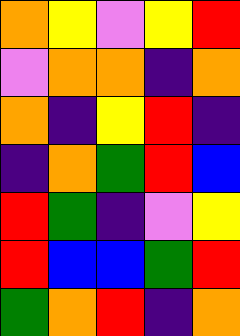[["orange", "yellow", "violet", "yellow", "red"], ["violet", "orange", "orange", "indigo", "orange"], ["orange", "indigo", "yellow", "red", "indigo"], ["indigo", "orange", "green", "red", "blue"], ["red", "green", "indigo", "violet", "yellow"], ["red", "blue", "blue", "green", "red"], ["green", "orange", "red", "indigo", "orange"]]